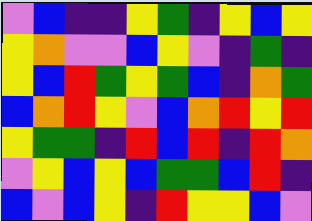[["violet", "blue", "indigo", "indigo", "yellow", "green", "indigo", "yellow", "blue", "yellow"], ["yellow", "orange", "violet", "violet", "blue", "yellow", "violet", "indigo", "green", "indigo"], ["yellow", "blue", "red", "green", "yellow", "green", "blue", "indigo", "orange", "green"], ["blue", "orange", "red", "yellow", "violet", "blue", "orange", "red", "yellow", "red"], ["yellow", "green", "green", "indigo", "red", "blue", "red", "indigo", "red", "orange"], ["violet", "yellow", "blue", "yellow", "blue", "green", "green", "blue", "red", "indigo"], ["blue", "violet", "blue", "yellow", "indigo", "red", "yellow", "yellow", "blue", "violet"]]